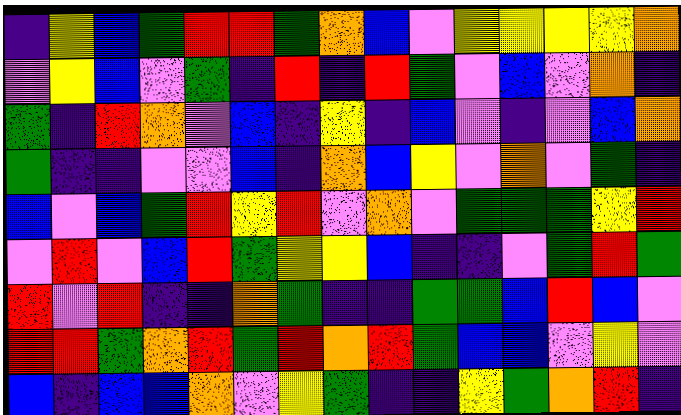[["indigo", "yellow", "blue", "green", "red", "red", "green", "orange", "blue", "violet", "yellow", "yellow", "yellow", "yellow", "orange"], ["violet", "yellow", "blue", "violet", "green", "indigo", "red", "indigo", "red", "green", "violet", "blue", "violet", "orange", "indigo"], ["green", "indigo", "red", "orange", "violet", "blue", "indigo", "yellow", "indigo", "blue", "violet", "indigo", "violet", "blue", "orange"], ["green", "indigo", "indigo", "violet", "violet", "blue", "indigo", "orange", "blue", "yellow", "violet", "orange", "violet", "green", "indigo"], ["blue", "violet", "blue", "green", "red", "yellow", "red", "violet", "orange", "violet", "green", "green", "green", "yellow", "red"], ["violet", "red", "violet", "blue", "red", "green", "yellow", "yellow", "blue", "indigo", "indigo", "violet", "green", "red", "green"], ["red", "violet", "red", "indigo", "indigo", "orange", "green", "indigo", "indigo", "green", "green", "blue", "red", "blue", "violet"], ["red", "red", "green", "orange", "red", "green", "red", "orange", "red", "green", "blue", "blue", "violet", "yellow", "violet"], ["blue", "indigo", "blue", "blue", "orange", "violet", "yellow", "green", "indigo", "indigo", "yellow", "green", "orange", "red", "indigo"]]